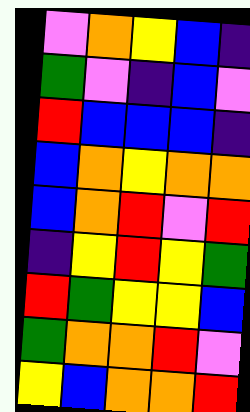[["violet", "orange", "yellow", "blue", "indigo"], ["green", "violet", "indigo", "blue", "violet"], ["red", "blue", "blue", "blue", "indigo"], ["blue", "orange", "yellow", "orange", "orange"], ["blue", "orange", "red", "violet", "red"], ["indigo", "yellow", "red", "yellow", "green"], ["red", "green", "yellow", "yellow", "blue"], ["green", "orange", "orange", "red", "violet"], ["yellow", "blue", "orange", "orange", "red"]]